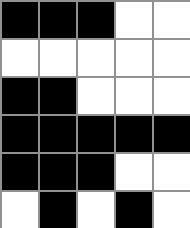[["black", "black", "black", "white", "white"], ["white", "white", "white", "white", "white"], ["black", "black", "white", "white", "white"], ["black", "black", "black", "black", "black"], ["black", "black", "black", "white", "white"], ["white", "black", "white", "black", "white"]]